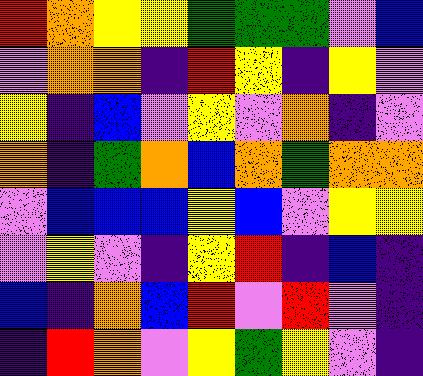[["red", "orange", "yellow", "yellow", "green", "green", "green", "violet", "blue"], ["violet", "orange", "orange", "indigo", "red", "yellow", "indigo", "yellow", "violet"], ["yellow", "indigo", "blue", "violet", "yellow", "violet", "orange", "indigo", "violet"], ["orange", "indigo", "green", "orange", "blue", "orange", "green", "orange", "orange"], ["violet", "blue", "blue", "blue", "yellow", "blue", "violet", "yellow", "yellow"], ["violet", "yellow", "violet", "indigo", "yellow", "red", "indigo", "blue", "indigo"], ["blue", "indigo", "orange", "blue", "red", "violet", "red", "violet", "indigo"], ["indigo", "red", "orange", "violet", "yellow", "green", "yellow", "violet", "indigo"]]